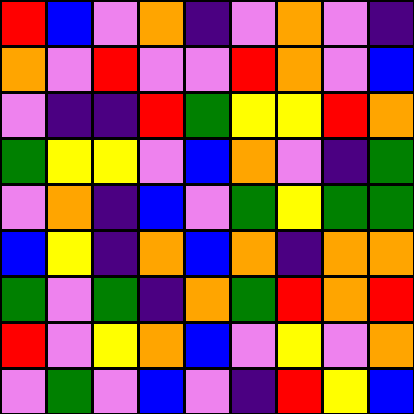[["red", "blue", "violet", "orange", "indigo", "violet", "orange", "violet", "indigo"], ["orange", "violet", "red", "violet", "violet", "red", "orange", "violet", "blue"], ["violet", "indigo", "indigo", "red", "green", "yellow", "yellow", "red", "orange"], ["green", "yellow", "yellow", "violet", "blue", "orange", "violet", "indigo", "green"], ["violet", "orange", "indigo", "blue", "violet", "green", "yellow", "green", "green"], ["blue", "yellow", "indigo", "orange", "blue", "orange", "indigo", "orange", "orange"], ["green", "violet", "green", "indigo", "orange", "green", "red", "orange", "red"], ["red", "violet", "yellow", "orange", "blue", "violet", "yellow", "violet", "orange"], ["violet", "green", "violet", "blue", "violet", "indigo", "red", "yellow", "blue"]]